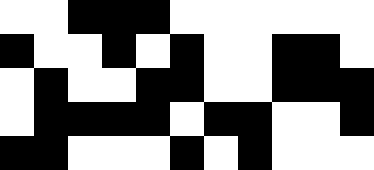[["white", "white", "black", "black", "black", "white", "white", "white", "white", "white", "white"], ["black", "white", "white", "black", "white", "black", "white", "white", "black", "black", "white"], ["white", "black", "white", "white", "black", "black", "white", "white", "black", "black", "black"], ["white", "black", "black", "black", "black", "white", "black", "black", "white", "white", "black"], ["black", "black", "white", "white", "white", "black", "white", "black", "white", "white", "white"]]